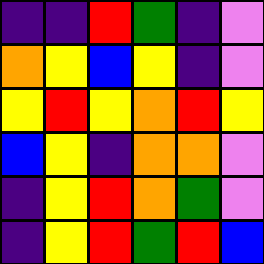[["indigo", "indigo", "red", "green", "indigo", "violet"], ["orange", "yellow", "blue", "yellow", "indigo", "violet"], ["yellow", "red", "yellow", "orange", "red", "yellow"], ["blue", "yellow", "indigo", "orange", "orange", "violet"], ["indigo", "yellow", "red", "orange", "green", "violet"], ["indigo", "yellow", "red", "green", "red", "blue"]]